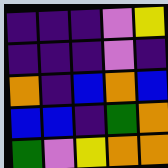[["indigo", "indigo", "indigo", "violet", "yellow"], ["indigo", "indigo", "indigo", "violet", "indigo"], ["orange", "indigo", "blue", "orange", "blue"], ["blue", "blue", "indigo", "green", "orange"], ["green", "violet", "yellow", "orange", "orange"]]